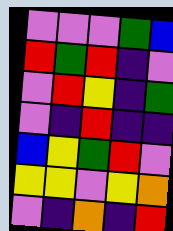[["violet", "violet", "violet", "green", "blue"], ["red", "green", "red", "indigo", "violet"], ["violet", "red", "yellow", "indigo", "green"], ["violet", "indigo", "red", "indigo", "indigo"], ["blue", "yellow", "green", "red", "violet"], ["yellow", "yellow", "violet", "yellow", "orange"], ["violet", "indigo", "orange", "indigo", "red"]]